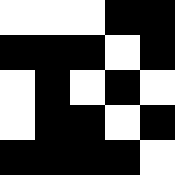[["white", "white", "white", "black", "black"], ["black", "black", "black", "white", "black"], ["white", "black", "white", "black", "white"], ["white", "black", "black", "white", "black"], ["black", "black", "black", "black", "white"]]